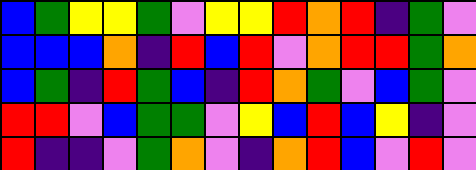[["blue", "green", "yellow", "yellow", "green", "violet", "yellow", "yellow", "red", "orange", "red", "indigo", "green", "violet"], ["blue", "blue", "blue", "orange", "indigo", "red", "blue", "red", "violet", "orange", "red", "red", "green", "orange"], ["blue", "green", "indigo", "red", "green", "blue", "indigo", "red", "orange", "green", "violet", "blue", "green", "violet"], ["red", "red", "violet", "blue", "green", "green", "violet", "yellow", "blue", "red", "blue", "yellow", "indigo", "violet"], ["red", "indigo", "indigo", "violet", "green", "orange", "violet", "indigo", "orange", "red", "blue", "violet", "red", "violet"]]